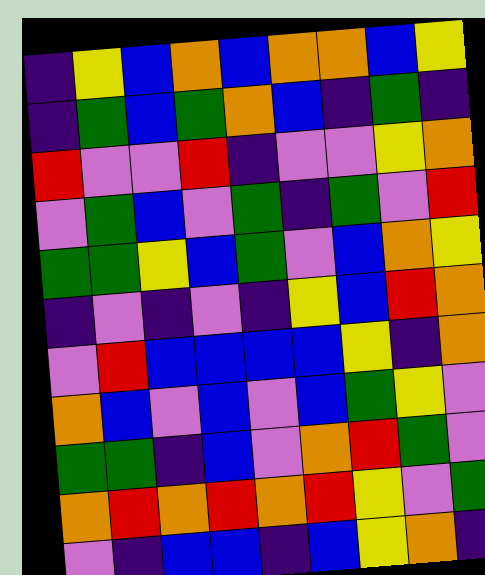[["indigo", "yellow", "blue", "orange", "blue", "orange", "orange", "blue", "yellow"], ["indigo", "green", "blue", "green", "orange", "blue", "indigo", "green", "indigo"], ["red", "violet", "violet", "red", "indigo", "violet", "violet", "yellow", "orange"], ["violet", "green", "blue", "violet", "green", "indigo", "green", "violet", "red"], ["green", "green", "yellow", "blue", "green", "violet", "blue", "orange", "yellow"], ["indigo", "violet", "indigo", "violet", "indigo", "yellow", "blue", "red", "orange"], ["violet", "red", "blue", "blue", "blue", "blue", "yellow", "indigo", "orange"], ["orange", "blue", "violet", "blue", "violet", "blue", "green", "yellow", "violet"], ["green", "green", "indigo", "blue", "violet", "orange", "red", "green", "violet"], ["orange", "red", "orange", "red", "orange", "red", "yellow", "violet", "green"], ["violet", "indigo", "blue", "blue", "indigo", "blue", "yellow", "orange", "indigo"]]